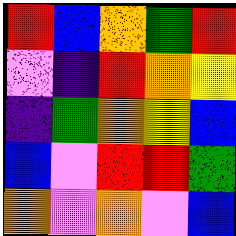[["red", "blue", "orange", "green", "red"], ["violet", "indigo", "red", "orange", "yellow"], ["indigo", "green", "orange", "yellow", "blue"], ["blue", "violet", "red", "red", "green"], ["orange", "violet", "orange", "violet", "blue"]]